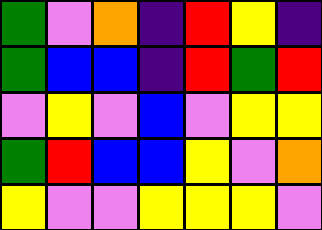[["green", "violet", "orange", "indigo", "red", "yellow", "indigo"], ["green", "blue", "blue", "indigo", "red", "green", "red"], ["violet", "yellow", "violet", "blue", "violet", "yellow", "yellow"], ["green", "red", "blue", "blue", "yellow", "violet", "orange"], ["yellow", "violet", "violet", "yellow", "yellow", "yellow", "violet"]]